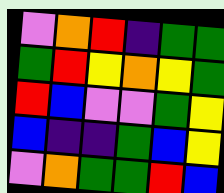[["violet", "orange", "red", "indigo", "green", "green"], ["green", "red", "yellow", "orange", "yellow", "green"], ["red", "blue", "violet", "violet", "green", "yellow"], ["blue", "indigo", "indigo", "green", "blue", "yellow"], ["violet", "orange", "green", "green", "red", "blue"]]